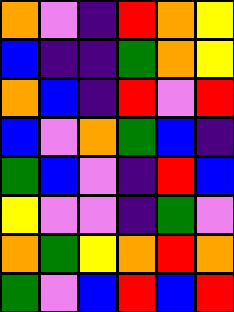[["orange", "violet", "indigo", "red", "orange", "yellow"], ["blue", "indigo", "indigo", "green", "orange", "yellow"], ["orange", "blue", "indigo", "red", "violet", "red"], ["blue", "violet", "orange", "green", "blue", "indigo"], ["green", "blue", "violet", "indigo", "red", "blue"], ["yellow", "violet", "violet", "indigo", "green", "violet"], ["orange", "green", "yellow", "orange", "red", "orange"], ["green", "violet", "blue", "red", "blue", "red"]]